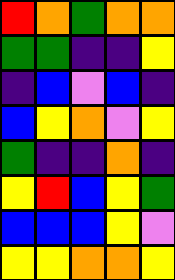[["red", "orange", "green", "orange", "orange"], ["green", "green", "indigo", "indigo", "yellow"], ["indigo", "blue", "violet", "blue", "indigo"], ["blue", "yellow", "orange", "violet", "yellow"], ["green", "indigo", "indigo", "orange", "indigo"], ["yellow", "red", "blue", "yellow", "green"], ["blue", "blue", "blue", "yellow", "violet"], ["yellow", "yellow", "orange", "orange", "yellow"]]